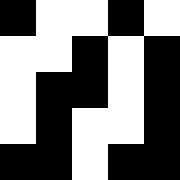[["black", "white", "white", "black", "white"], ["white", "white", "black", "white", "black"], ["white", "black", "black", "white", "black"], ["white", "black", "white", "white", "black"], ["black", "black", "white", "black", "black"]]